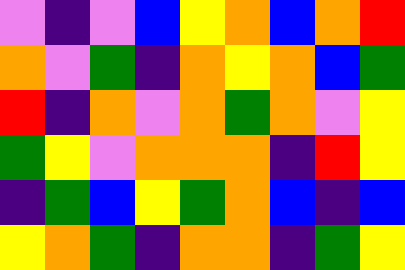[["violet", "indigo", "violet", "blue", "yellow", "orange", "blue", "orange", "red"], ["orange", "violet", "green", "indigo", "orange", "yellow", "orange", "blue", "green"], ["red", "indigo", "orange", "violet", "orange", "green", "orange", "violet", "yellow"], ["green", "yellow", "violet", "orange", "orange", "orange", "indigo", "red", "yellow"], ["indigo", "green", "blue", "yellow", "green", "orange", "blue", "indigo", "blue"], ["yellow", "orange", "green", "indigo", "orange", "orange", "indigo", "green", "yellow"]]